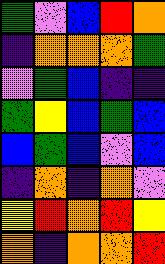[["green", "violet", "blue", "red", "orange"], ["indigo", "orange", "orange", "orange", "green"], ["violet", "green", "blue", "indigo", "indigo"], ["green", "yellow", "blue", "green", "blue"], ["blue", "green", "blue", "violet", "blue"], ["indigo", "orange", "indigo", "orange", "violet"], ["yellow", "red", "orange", "red", "yellow"], ["orange", "indigo", "orange", "orange", "red"]]